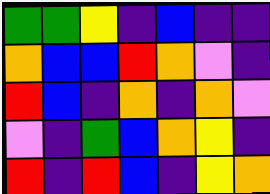[["green", "green", "yellow", "indigo", "blue", "indigo", "indigo"], ["orange", "blue", "blue", "red", "orange", "violet", "indigo"], ["red", "blue", "indigo", "orange", "indigo", "orange", "violet"], ["violet", "indigo", "green", "blue", "orange", "yellow", "indigo"], ["red", "indigo", "red", "blue", "indigo", "yellow", "orange"]]